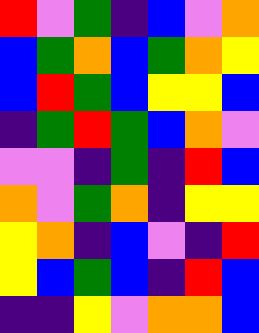[["red", "violet", "green", "indigo", "blue", "violet", "orange"], ["blue", "green", "orange", "blue", "green", "orange", "yellow"], ["blue", "red", "green", "blue", "yellow", "yellow", "blue"], ["indigo", "green", "red", "green", "blue", "orange", "violet"], ["violet", "violet", "indigo", "green", "indigo", "red", "blue"], ["orange", "violet", "green", "orange", "indigo", "yellow", "yellow"], ["yellow", "orange", "indigo", "blue", "violet", "indigo", "red"], ["yellow", "blue", "green", "blue", "indigo", "red", "blue"], ["indigo", "indigo", "yellow", "violet", "orange", "orange", "blue"]]